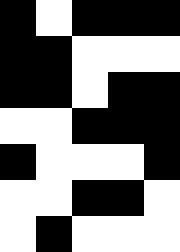[["black", "white", "black", "black", "black"], ["black", "black", "white", "white", "white"], ["black", "black", "white", "black", "black"], ["white", "white", "black", "black", "black"], ["black", "white", "white", "white", "black"], ["white", "white", "black", "black", "white"], ["white", "black", "white", "white", "white"]]